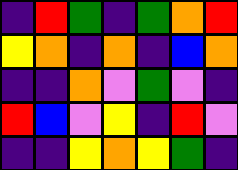[["indigo", "red", "green", "indigo", "green", "orange", "red"], ["yellow", "orange", "indigo", "orange", "indigo", "blue", "orange"], ["indigo", "indigo", "orange", "violet", "green", "violet", "indigo"], ["red", "blue", "violet", "yellow", "indigo", "red", "violet"], ["indigo", "indigo", "yellow", "orange", "yellow", "green", "indigo"]]